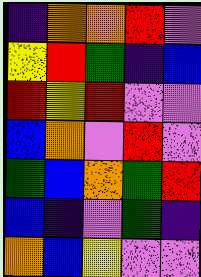[["indigo", "orange", "orange", "red", "violet"], ["yellow", "red", "green", "indigo", "blue"], ["red", "yellow", "red", "violet", "violet"], ["blue", "orange", "violet", "red", "violet"], ["green", "blue", "orange", "green", "red"], ["blue", "indigo", "violet", "green", "indigo"], ["orange", "blue", "yellow", "violet", "violet"]]